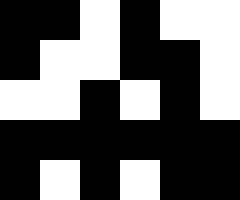[["black", "black", "white", "black", "white", "white"], ["black", "white", "white", "black", "black", "white"], ["white", "white", "black", "white", "black", "white"], ["black", "black", "black", "black", "black", "black"], ["black", "white", "black", "white", "black", "black"]]